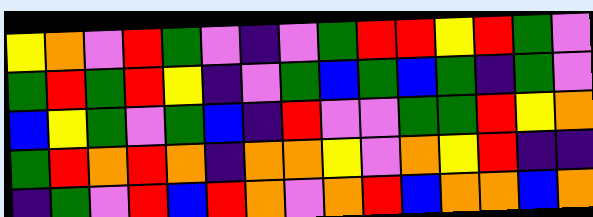[["yellow", "orange", "violet", "red", "green", "violet", "indigo", "violet", "green", "red", "red", "yellow", "red", "green", "violet"], ["green", "red", "green", "red", "yellow", "indigo", "violet", "green", "blue", "green", "blue", "green", "indigo", "green", "violet"], ["blue", "yellow", "green", "violet", "green", "blue", "indigo", "red", "violet", "violet", "green", "green", "red", "yellow", "orange"], ["green", "red", "orange", "red", "orange", "indigo", "orange", "orange", "yellow", "violet", "orange", "yellow", "red", "indigo", "indigo"], ["indigo", "green", "violet", "red", "blue", "red", "orange", "violet", "orange", "red", "blue", "orange", "orange", "blue", "orange"]]